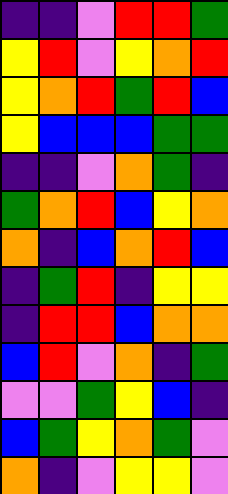[["indigo", "indigo", "violet", "red", "red", "green"], ["yellow", "red", "violet", "yellow", "orange", "red"], ["yellow", "orange", "red", "green", "red", "blue"], ["yellow", "blue", "blue", "blue", "green", "green"], ["indigo", "indigo", "violet", "orange", "green", "indigo"], ["green", "orange", "red", "blue", "yellow", "orange"], ["orange", "indigo", "blue", "orange", "red", "blue"], ["indigo", "green", "red", "indigo", "yellow", "yellow"], ["indigo", "red", "red", "blue", "orange", "orange"], ["blue", "red", "violet", "orange", "indigo", "green"], ["violet", "violet", "green", "yellow", "blue", "indigo"], ["blue", "green", "yellow", "orange", "green", "violet"], ["orange", "indigo", "violet", "yellow", "yellow", "violet"]]